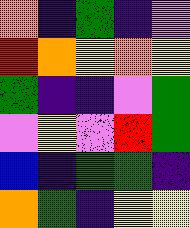[["orange", "indigo", "green", "indigo", "violet"], ["red", "orange", "yellow", "orange", "yellow"], ["green", "indigo", "indigo", "violet", "green"], ["violet", "yellow", "violet", "red", "green"], ["blue", "indigo", "green", "green", "indigo"], ["orange", "green", "indigo", "yellow", "yellow"]]